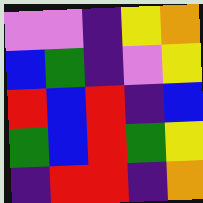[["violet", "violet", "indigo", "yellow", "orange"], ["blue", "green", "indigo", "violet", "yellow"], ["red", "blue", "red", "indigo", "blue"], ["green", "blue", "red", "green", "yellow"], ["indigo", "red", "red", "indigo", "orange"]]